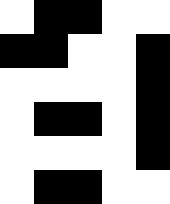[["white", "black", "black", "white", "white"], ["black", "black", "white", "white", "black"], ["white", "white", "white", "white", "black"], ["white", "black", "black", "white", "black"], ["white", "white", "white", "white", "black"], ["white", "black", "black", "white", "white"]]